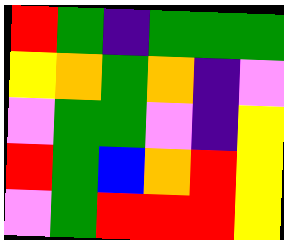[["red", "green", "indigo", "green", "green", "green"], ["yellow", "orange", "green", "orange", "indigo", "violet"], ["violet", "green", "green", "violet", "indigo", "yellow"], ["red", "green", "blue", "orange", "red", "yellow"], ["violet", "green", "red", "red", "red", "yellow"]]